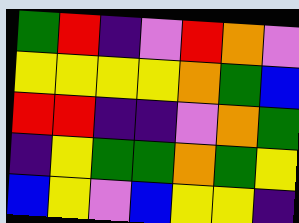[["green", "red", "indigo", "violet", "red", "orange", "violet"], ["yellow", "yellow", "yellow", "yellow", "orange", "green", "blue"], ["red", "red", "indigo", "indigo", "violet", "orange", "green"], ["indigo", "yellow", "green", "green", "orange", "green", "yellow"], ["blue", "yellow", "violet", "blue", "yellow", "yellow", "indigo"]]